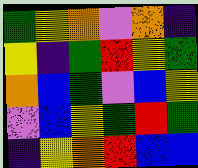[["green", "yellow", "orange", "violet", "orange", "indigo"], ["yellow", "indigo", "green", "red", "yellow", "green"], ["orange", "blue", "green", "violet", "blue", "yellow"], ["violet", "blue", "yellow", "green", "red", "green"], ["indigo", "yellow", "orange", "red", "blue", "blue"]]